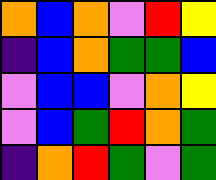[["orange", "blue", "orange", "violet", "red", "yellow"], ["indigo", "blue", "orange", "green", "green", "blue"], ["violet", "blue", "blue", "violet", "orange", "yellow"], ["violet", "blue", "green", "red", "orange", "green"], ["indigo", "orange", "red", "green", "violet", "green"]]